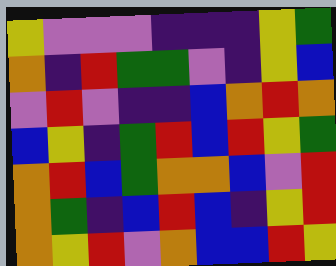[["yellow", "violet", "violet", "violet", "indigo", "indigo", "indigo", "yellow", "green"], ["orange", "indigo", "red", "green", "green", "violet", "indigo", "yellow", "blue"], ["violet", "red", "violet", "indigo", "indigo", "blue", "orange", "red", "orange"], ["blue", "yellow", "indigo", "green", "red", "blue", "red", "yellow", "green"], ["orange", "red", "blue", "green", "orange", "orange", "blue", "violet", "red"], ["orange", "green", "indigo", "blue", "red", "blue", "indigo", "yellow", "red"], ["orange", "yellow", "red", "violet", "orange", "blue", "blue", "red", "yellow"]]